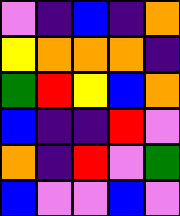[["violet", "indigo", "blue", "indigo", "orange"], ["yellow", "orange", "orange", "orange", "indigo"], ["green", "red", "yellow", "blue", "orange"], ["blue", "indigo", "indigo", "red", "violet"], ["orange", "indigo", "red", "violet", "green"], ["blue", "violet", "violet", "blue", "violet"]]